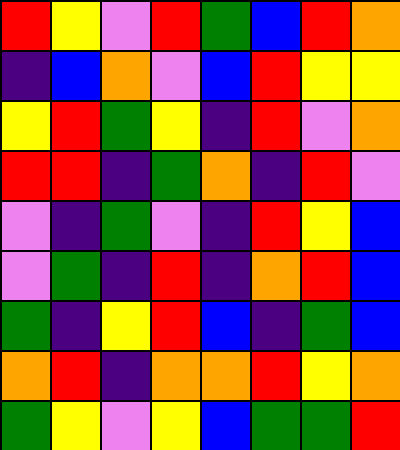[["red", "yellow", "violet", "red", "green", "blue", "red", "orange"], ["indigo", "blue", "orange", "violet", "blue", "red", "yellow", "yellow"], ["yellow", "red", "green", "yellow", "indigo", "red", "violet", "orange"], ["red", "red", "indigo", "green", "orange", "indigo", "red", "violet"], ["violet", "indigo", "green", "violet", "indigo", "red", "yellow", "blue"], ["violet", "green", "indigo", "red", "indigo", "orange", "red", "blue"], ["green", "indigo", "yellow", "red", "blue", "indigo", "green", "blue"], ["orange", "red", "indigo", "orange", "orange", "red", "yellow", "orange"], ["green", "yellow", "violet", "yellow", "blue", "green", "green", "red"]]